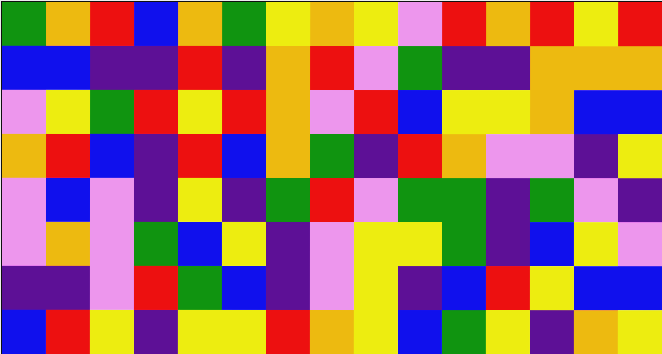[["green", "orange", "red", "blue", "orange", "green", "yellow", "orange", "yellow", "violet", "red", "orange", "red", "yellow", "red"], ["blue", "blue", "indigo", "indigo", "red", "indigo", "orange", "red", "violet", "green", "indigo", "indigo", "orange", "orange", "orange"], ["violet", "yellow", "green", "red", "yellow", "red", "orange", "violet", "red", "blue", "yellow", "yellow", "orange", "blue", "blue"], ["orange", "red", "blue", "indigo", "red", "blue", "orange", "green", "indigo", "red", "orange", "violet", "violet", "indigo", "yellow"], ["violet", "blue", "violet", "indigo", "yellow", "indigo", "green", "red", "violet", "green", "green", "indigo", "green", "violet", "indigo"], ["violet", "orange", "violet", "green", "blue", "yellow", "indigo", "violet", "yellow", "yellow", "green", "indigo", "blue", "yellow", "violet"], ["indigo", "indigo", "violet", "red", "green", "blue", "indigo", "violet", "yellow", "indigo", "blue", "red", "yellow", "blue", "blue"], ["blue", "red", "yellow", "indigo", "yellow", "yellow", "red", "orange", "yellow", "blue", "green", "yellow", "indigo", "orange", "yellow"]]